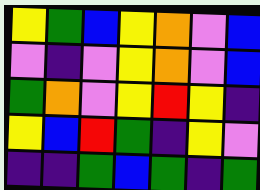[["yellow", "green", "blue", "yellow", "orange", "violet", "blue"], ["violet", "indigo", "violet", "yellow", "orange", "violet", "blue"], ["green", "orange", "violet", "yellow", "red", "yellow", "indigo"], ["yellow", "blue", "red", "green", "indigo", "yellow", "violet"], ["indigo", "indigo", "green", "blue", "green", "indigo", "green"]]